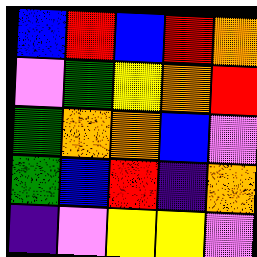[["blue", "red", "blue", "red", "orange"], ["violet", "green", "yellow", "orange", "red"], ["green", "orange", "orange", "blue", "violet"], ["green", "blue", "red", "indigo", "orange"], ["indigo", "violet", "yellow", "yellow", "violet"]]